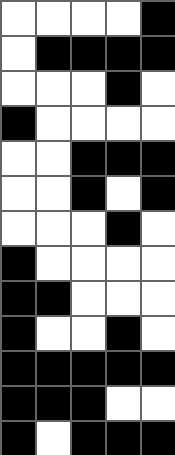[["white", "white", "white", "white", "black"], ["white", "black", "black", "black", "black"], ["white", "white", "white", "black", "white"], ["black", "white", "white", "white", "white"], ["white", "white", "black", "black", "black"], ["white", "white", "black", "white", "black"], ["white", "white", "white", "black", "white"], ["black", "white", "white", "white", "white"], ["black", "black", "white", "white", "white"], ["black", "white", "white", "black", "white"], ["black", "black", "black", "black", "black"], ["black", "black", "black", "white", "white"], ["black", "white", "black", "black", "black"]]